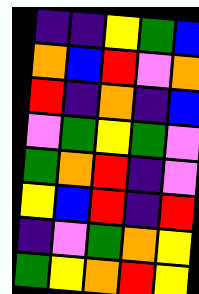[["indigo", "indigo", "yellow", "green", "blue"], ["orange", "blue", "red", "violet", "orange"], ["red", "indigo", "orange", "indigo", "blue"], ["violet", "green", "yellow", "green", "violet"], ["green", "orange", "red", "indigo", "violet"], ["yellow", "blue", "red", "indigo", "red"], ["indigo", "violet", "green", "orange", "yellow"], ["green", "yellow", "orange", "red", "yellow"]]